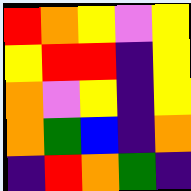[["red", "orange", "yellow", "violet", "yellow"], ["yellow", "red", "red", "indigo", "yellow"], ["orange", "violet", "yellow", "indigo", "yellow"], ["orange", "green", "blue", "indigo", "orange"], ["indigo", "red", "orange", "green", "indigo"]]